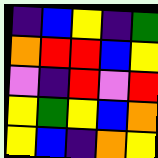[["indigo", "blue", "yellow", "indigo", "green"], ["orange", "red", "red", "blue", "yellow"], ["violet", "indigo", "red", "violet", "red"], ["yellow", "green", "yellow", "blue", "orange"], ["yellow", "blue", "indigo", "orange", "yellow"]]